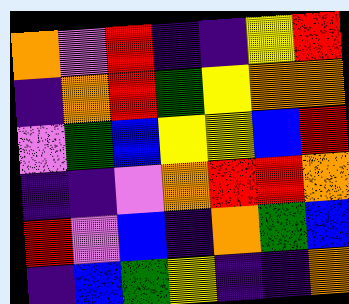[["orange", "violet", "red", "indigo", "indigo", "yellow", "red"], ["indigo", "orange", "red", "green", "yellow", "orange", "orange"], ["violet", "green", "blue", "yellow", "yellow", "blue", "red"], ["indigo", "indigo", "violet", "orange", "red", "red", "orange"], ["red", "violet", "blue", "indigo", "orange", "green", "blue"], ["indigo", "blue", "green", "yellow", "indigo", "indigo", "orange"]]